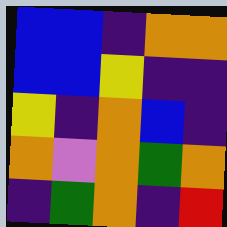[["blue", "blue", "indigo", "orange", "orange"], ["blue", "blue", "yellow", "indigo", "indigo"], ["yellow", "indigo", "orange", "blue", "indigo"], ["orange", "violet", "orange", "green", "orange"], ["indigo", "green", "orange", "indigo", "red"]]